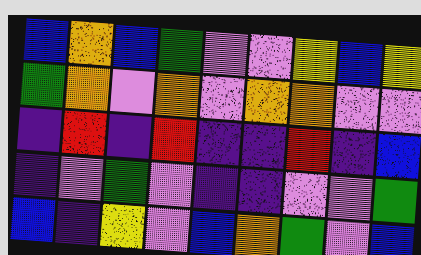[["blue", "orange", "blue", "green", "violet", "violet", "yellow", "blue", "yellow"], ["green", "orange", "violet", "orange", "violet", "orange", "orange", "violet", "violet"], ["indigo", "red", "indigo", "red", "indigo", "indigo", "red", "indigo", "blue"], ["indigo", "violet", "green", "violet", "indigo", "indigo", "violet", "violet", "green"], ["blue", "indigo", "yellow", "violet", "blue", "orange", "green", "violet", "blue"]]